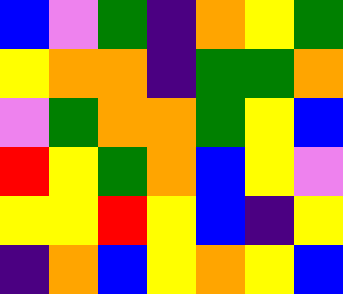[["blue", "violet", "green", "indigo", "orange", "yellow", "green"], ["yellow", "orange", "orange", "indigo", "green", "green", "orange"], ["violet", "green", "orange", "orange", "green", "yellow", "blue"], ["red", "yellow", "green", "orange", "blue", "yellow", "violet"], ["yellow", "yellow", "red", "yellow", "blue", "indigo", "yellow"], ["indigo", "orange", "blue", "yellow", "orange", "yellow", "blue"]]